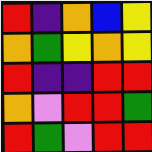[["red", "indigo", "orange", "blue", "yellow"], ["orange", "green", "yellow", "orange", "yellow"], ["red", "indigo", "indigo", "red", "red"], ["orange", "violet", "red", "red", "green"], ["red", "green", "violet", "red", "red"]]